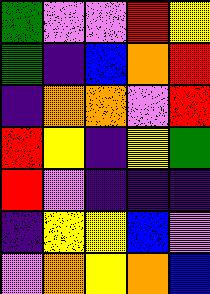[["green", "violet", "violet", "red", "yellow"], ["green", "indigo", "blue", "orange", "red"], ["indigo", "orange", "orange", "violet", "red"], ["red", "yellow", "indigo", "yellow", "green"], ["red", "violet", "indigo", "indigo", "indigo"], ["indigo", "yellow", "yellow", "blue", "violet"], ["violet", "orange", "yellow", "orange", "blue"]]